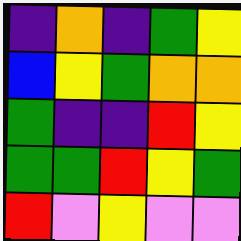[["indigo", "orange", "indigo", "green", "yellow"], ["blue", "yellow", "green", "orange", "orange"], ["green", "indigo", "indigo", "red", "yellow"], ["green", "green", "red", "yellow", "green"], ["red", "violet", "yellow", "violet", "violet"]]